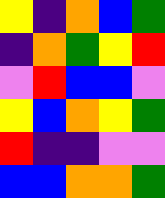[["yellow", "indigo", "orange", "blue", "green"], ["indigo", "orange", "green", "yellow", "red"], ["violet", "red", "blue", "blue", "violet"], ["yellow", "blue", "orange", "yellow", "green"], ["red", "indigo", "indigo", "violet", "violet"], ["blue", "blue", "orange", "orange", "green"]]